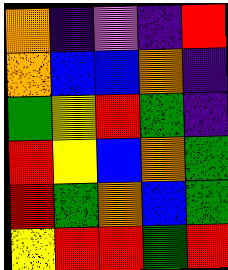[["orange", "indigo", "violet", "indigo", "red"], ["orange", "blue", "blue", "orange", "indigo"], ["green", "yellow", "red", "green", "indigo"], ["red", "yellow", "blue", "orange", "green"], ["red", "green", "orange", "blue", "green"], ["yellow", "red", "red", "green", "red"]]